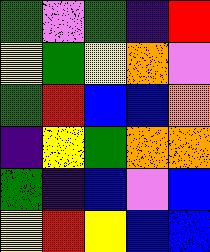[["green", "violet", "green", "indigo", "red"], ["yellow", "green", "yellow", "orange", "violet"], ["green", "red", "blue", "blue", "orange"], ["indigo", "yellow", "green", "orange", "orange"], ["green", "indigo", "blue", "violet", "blue"], ["yellow", "red", "yellow", "blue", "blue"]]